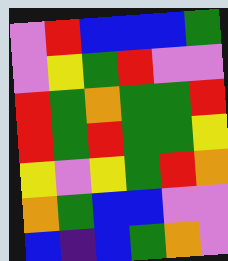[["violet", "red", "blue", "blue", "blue", "green"], ["violet", "yellow", "green", "red", "violet", "violet"], ["red", "green", "orange", "green", "green", "red"], ["red", "green", "red", "green", "green", "yellow"], ["yellow", "violet", "yellow", "green", "red", "orange"], ["orange", "green", "blue", "blue", "violet", "violet"], ["blue", "indigo", "blue", "green", "orange", "violet"]]